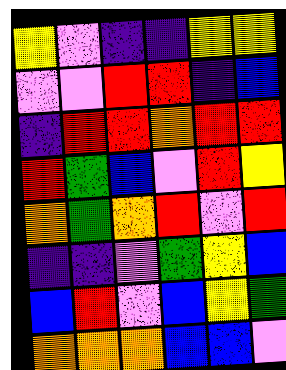[["yellow", "violet", "indigo", "indigo", "yellow", "yellow"], ["violet", "violet", "red", "red", "indigo", "blue"], ["indigo", "red", "red", "orange", "red", "red"], ["red", "green", "blue", "violet", "red", "yellow"], ["orange", "green", "orange", "red", "violet", "red"], ["indigo", "indigo", "violet", "green", "yellow", "blue"], ["blue", "red", "violet", "blue", "yellow", "green"], ["orange", "orange", "orange", "blue", "blue", "violet"]]